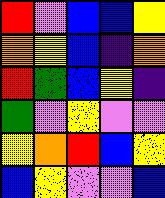[["red", "violet", "blue", "blue", "yellow"], ["orange", "yellow", "blue", "indigo", "orange"], ["red", "green", "blue", "yellow", "indigo"], ["green", "violet", "yellow", "violet", "violet"], ["yellow", "orange", "red", "blue", "yellow"], ["blue", "yellow", "violet", "violet", "blue"]]